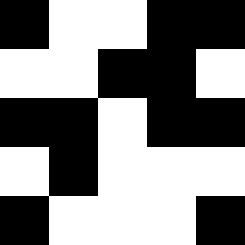[["black", "white", "white", "black", "black"], ["white", "white", "black", "black", "white"], ["black", "black", "white", "black", "black"], ["white", "black", "white", "white", "white"], ["black", "white", "white", "white", "black"]]